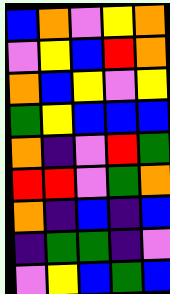[["blue", "orange", "violet", "yellow", "orange"], ["violet", "yellow", "blue", "red", "orange"], ["orange", "blue", "yellow", "violet", "yellow"], ["green", "yellow", "blue", "blue", "blue"], ["orange", "indigo", "violet", "red", "green"], ["red", "red", "violet", "green", "orange"], ["orange", "indigo", "blue", "indigo", "blue"], ["indigo", "green", "green", "indigo", "violet"], ["violet", "yellow", "blue", "green", "blue"]]